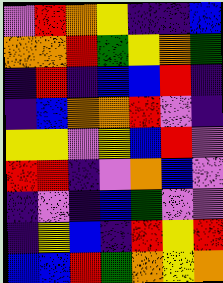[["violet", "red", "orange", "yellow", "indigo", "indigo", "blue"], ["orange", "orange", "red", "green", "yellow", "orange", "green"], ["indigo", "red", "indigo", "blue", "blue", "red", "indigo"], ["indigo", "blue", "orange", "orange", "red", "violet", "indigo"], ["yellow", "yellow", "violet", "yellow", "blue", "red", "violet"], ["red", "red", "indigo", "violet", "orange", "blue", "violet"], ["indigo", "violet", "indigo", "blue", "green", "violet", "violet"], ["indigo", "yellow", "blue", "indigo", "red", "yellow", "red"], ["blue", "blue", "red", "green", "orange", "yellow", "orange"]]